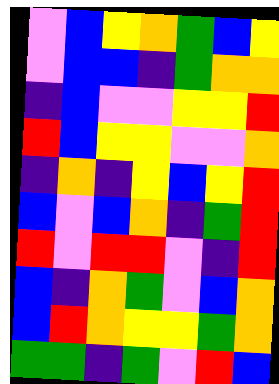[["violet", "blue", "yellow", "orange", "green", "blue", "yellow"], ["violet", "blue", "blue", "indigo", "green", "orange", "orange"], ["indigo", "blue", "violet", "violet", "yellow", "yellow", "red"], ["red", "blue", "yellow", "yellow", "violet", "violet", "orange"], ["indigo", "orange", "indigo", "yellow", "blue", "yellow", "red"], ["blue", "violet", "blue", "orange", "indigo", "green", "red"], ["red", "violet", "red", "red", "violet", "indigo", "red"], ["blue", "indigo", "orange", "green", "violet", "blue", "orange"], ["blue", "red", "orange", "yellow", "yellow", "green", "orange"], ["green", "green", "indigo", "green", "violet", "red", "blue"]]